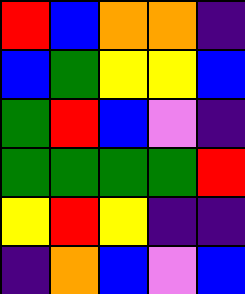[["red", "blue", "orange", "orange", "indigo"], ["blue", "green", "yellow", "yellow", "blue"], ["green", "red", "blue", "violet", "indigo"], ["green", "green", "green", "green", "red"], ["yellow", "red", "yellow", "indigo", "indigo"], ["indigo", "orange", "blue", "violet", "blue"]]